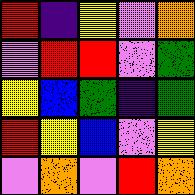[["red", "indigo", "yellow", "violet", "orange"], ["violet", "red", "red", "violet", "green"], ["yellow", "blue", "green", "indigo", "green"], ["red", "yellow", "blue", "violet", "yellow"], ["violet", "orange", "violet", "red", "orange"]]